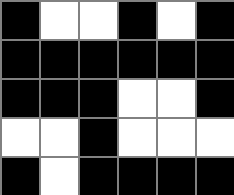[["black", "white", "white", "black", "white", "black"], ["black", "black", "black", "black", "black", "black"], ["black", "black", "black", "white", "white", "black"], ["white", "white", "black", "white", "white", "white"], ["black", "white", "black", "black", "black", "black"]]